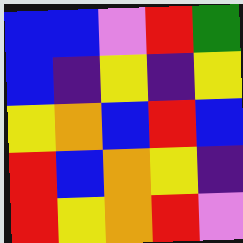[["blue", "blue", "violet", "red", "green"], ["blue", "indigo", "yellow", "indigo", "yellow"], ["yellow", "orange", "blue", "red", "blue"], ["red", "blue", "orange", "yellow", "indigo"], ["red", "yellow", "orange", "red", "violet"]]